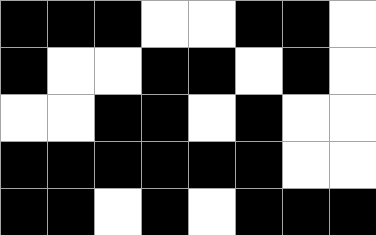[["black", "black", "black", "white", "white", "black", "black", "white"], ["black", "white", "white", "black", "black", "white", "black", "white"], ["white", "white", "black", "black", "white", "black", "white", "white"], ["black", "black", "black", "black", "black", "black", "white", "white"], ["black", "black", "white", "black", "white", "black", "black", "black"]]